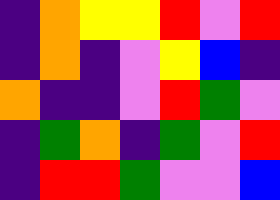[["indigo", "orange", "yellow", "yellow", "red", "violet", "red"], ["indigo", "orange", "indigo", "violet", "yellow", "blue", "indigo"], ["orange", "indigo", "indigo", "violet", "red", "green", "violet"], ["indigo", "green", "orange", "indigo", "green", "violet", "red"], ["indigo", "red", "red", "green", "violet", "violet", "blue"]]